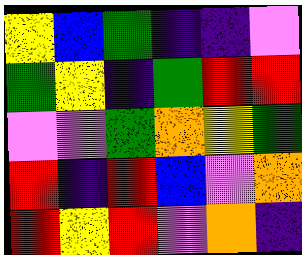[["yellow", "blue", "green", "indigo", "indigo", "violet"], ["green", "yellow", "indigo", "green", "red", "red"], ["violet", "violet", "green", "orange", "yellow", "green"], ["red", "indigo", "red", "blue", "violet", "orange"], ["red", "yellow", "red", "violet", "orange", "indigo"]]